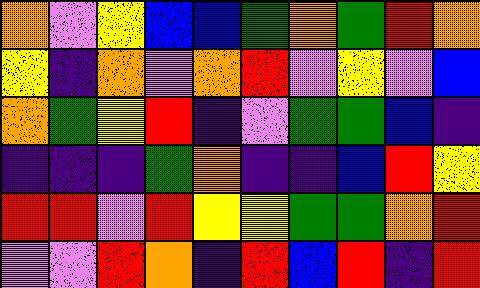[["orange", "violet", "yellow", "blue", "blue", "green", "orange", "green", "red", "orange"], ["yellow", "indigo", "orange", "violet", "orange", "red", "violet", "yellow", "violet", "blue"], ["orange", "green", "yellow", "red", "indigo", "violet", "green", "green", "blue", "indigo"], ["indigo", "indigo", "indigo", "green", "orange", "indigo", "indigo", "blue", "red", "yellow"], ["red", "red", "violet", "red", "yellow", "yellow", "green", "green", "orange", "red"], ["violet", "violet", "red", "orange", "indigo", "red", "blue", "red", "indigo", "red"]]